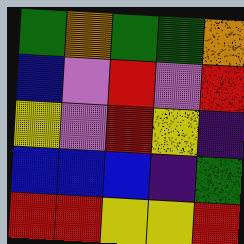[["green", "orange", "green", "green", "orange"], ["blue", "violet", "red", "violet", "red"], ["yellow", "violet", "red", "yellow", "indigo"], ["blue", "blue", "blue", "indigo", "green"], ["red", "red", "yellow", "yellow", "red"]]